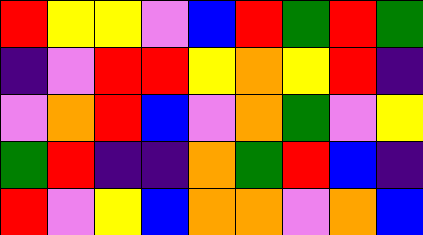[["red", "yellow", "yellow", "violet", "blue", "red", "green", "red", "green"], ["indigo", "violet", "red", "red", "yellow", "orange", "yellow", "red", "indigo"], ["violet", "orange", "red", "blue", "violet", "orange", "green", "violet", "yellow"], ["green", "red", "indigo", "indigo", "orange", "green", "red", "blue", "indigo"], ["red", "violet", "yellow", "blue", "orange", "orange", "violet", "orange", "blue"]]